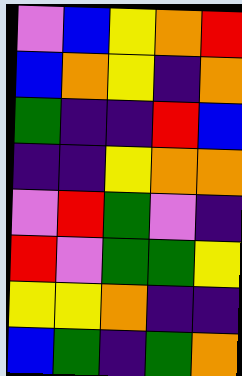[["violet", "blue", "yellow", "orange", "red"], ["blue", "orange", "yellow", "indigo", "orange"], ["green", "indigo", "indigo", "red", "blue"], ["indigo", "indigo", "yellow", "orange", "orange"], ["violet", "red", "green", "violet", "indigo"], ["red", "violet", "green", "green", "yellow"], ["yellow", "yellow", "orange", "indigo", "indigo"], ["blue", "green", "indigo", "green", "orange"]]